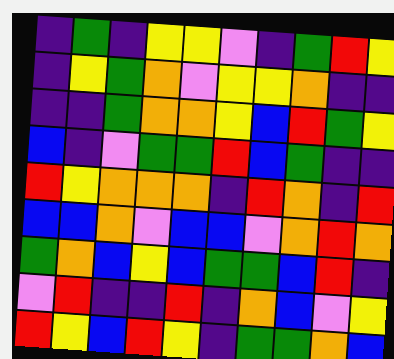[["indigo", "green", "indigo", "yellow", "yellow", "violet", "indigo", "green", "red", "yellow"], ["indigo", "yellow", "green", "orange", "violet", "yellow", "yellow", "orange", "indigo", "indigo"], ["indigo", "indigo", "green", "orange", "orange", "yellow", "blue", "red", "green", "yellow"], ["blue", "indigo", "violet", "green", "green", "red", "blue", "green", "indigo", "indigo"], ["red", "yellow", "orange", "orange", "orange", "indigo", "red", "orange", "indigo", "red"], ["blue", "blue", "orange", "violet", "blue", "blue", "violet", "orange", "red", "orange"], ["green", "orange", "blue", "yellow", "blue", "green", "green", "blue", "red", "indigo"], ["violet", "red", "indigo", "indigo", "red", "indigo", "orange", "blue", "violet", "yellow"], ["red", "yellow", "blue", "red", "yellow", "indigo", "green", "green", "orange", "blue"]]